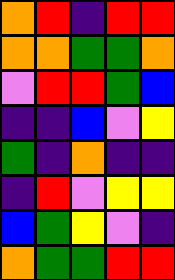[["orange", "red", "indigo", "red", "red"], ["orange", "orange", "green", "green", "orange"], ["violet", "red", "red", "green", "blue"], ["indigo", "indigo", "blue", "violet", "yellow"], ["green", "indigo", "orange", "indigo", "indigo"], ["indigo", "red", "violet", "yellow", "yellow"], ["blue", "green", "yellow", "violet", "indigo"], ["orange", "green", "green", "red", "red"]]